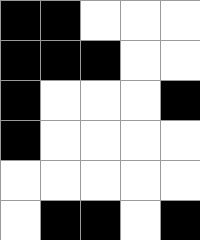[["black", "black", "white", "white", "white"], ["black", "black", "black", "white", "white"], ["black", "white", "white", "white", "black"], ["black", "white", "white", "white", "white"], ["white", "white", "white", "white", "white"], ["white", "black", "black", "white", "black"]]